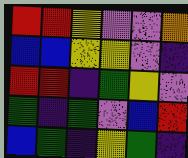[["red", "red", "yellow", "violet", "violet", "orange"], ["blue", "blue", "yellow", "yellow", "violet", "indigo"], ["red", "red", "indigo", "green", "yellow", "violet"], ["green", "indigo", "green", "violet", "blue", "red"], ["blue", "green", "indigo", "yellow", "green", "indigo"]]